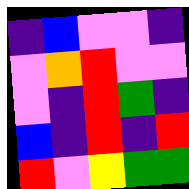[["indigo", "blue", "violet", "violet", "indigo"], ["violet", "orange", "red", "violet", "violet"], ["violet", "indigo", "red", "green", "indigo"], ["blue", "indigo", "red", "indigo", "red"], ["red", "violet", "yellow", "green", "green"]]